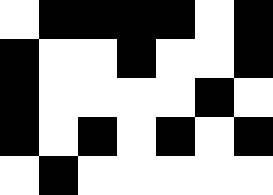[["white", "black", "black", "black", "black", "white", "black"], ["black", "white", "white", "black", "white", "white", "black"], ["black", "white", "white", "white", "white", "black", "white"], ["black", "white", "black", "white", "black", "white", "black"], ["white", "black", "white", "white", "white", "white", "white"]]